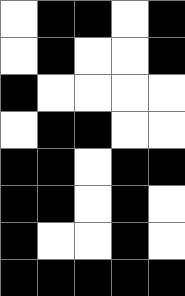[["white", "black", "black", "white", "black"], ["white", "black", "white", "white", "black"], ["black", "white", "white", "white", "white"], ["white", "black", "black", "white", "white"], ["black", "black", "white", "black", "black"], ["black", "black", "white", "black", "white"], ["black", "white", "white", "black", "white"], ["black", "black", "black", "black", "black"]]